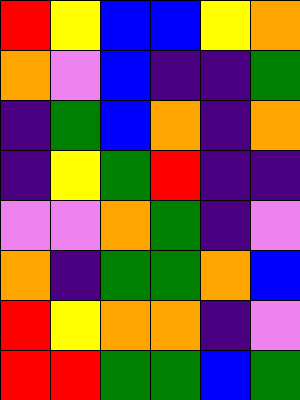[["red", "yellow", "blue", "blue", "yellow", "orange"], ["orange", "violet", "blue", "indigo", "indigo", "green"], ["indigo", "green", "blue", "orange", "indigo", "orange"], ["indigo", "yellow", "green", "red", "indigo", "indigo"], ["violet", "violet", "orange", "green", "indigo", "violet"], ["orange", "indigo", "green", "green", "orange", "blue"], ["red", "yellow", "orange", "orange", "indigo", "violet"], ["red", "red", "green", "green", "blue", "green"]]